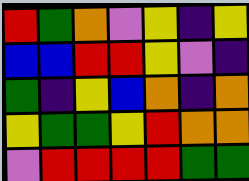[["red", "green", "orange", "violet", "yellow", "indigo", "yellow"], ["blue", "blue", "red", "red", "yellow", "violet", "indigo"], ["green", "indigo", "yellow", "blue", "orange", "indigo", "orange"], ["yellow", "green", "green", "yellow", "red", "orange", "orange"], ["violet", "red", "red", "red", "red", "green", "green"]]